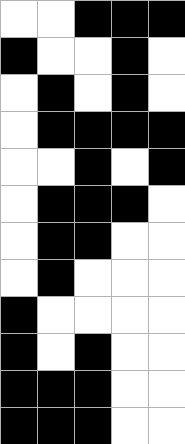[["white", "white", "black", "black", "black"], ["black", "white", "white", "black", "white"], ["white", "black", "white", "black", "white"], ["white", "black", "black", "black", "black"], ["white", "white", "black", "white", "black"], ["white", "black", "black", "black", "white"], ["white", "black", "black", "white", "white"], ["white", "black", "white", "white", "white"], ["black", "white", "white", "white", "white"], ["black", "white", "black", "white", "white"], ["black", "black", "black", "white", "white"], ["black", "black", "black", "white", "white"]]